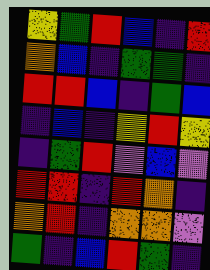[["yellow", "green", "red", "blue", "indigo", "red"], ["orange", "blue", "indigo", "green", "green", "indigo"], ["red", "red", "blue", "indigo", "green", "blue"], ["indigo", "blue", "indigo", "yellow", "red", "yellow"], ["indigo", "green", "red", "violet", "blue", "violet"], ["red", "red", "indigo", "red", "orange", "indigo"], ["orange", "red", "indigo", "orange", "orange", "violet"], ["green", "indigo", "blue", "red", "green", "indigo"]]